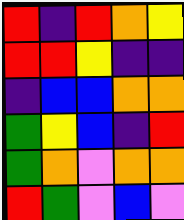[["red", "indigo", "red", "orange", "yellow"], ["red", "red", "yellow", "indigo", "indigo"], ["indigo", "blue", "blue", "orange", "orange"], ["green", "yellow", "blue", "indigo", "red"], ["green", "orange", "violet", "orange", "orange"], ["red", "green", "violet", "blue", "violet"]]